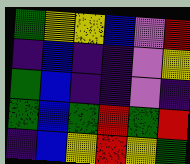[["green", "yellow", "yellow", "blue", "violet", "red"], ["indigo", "blue", "indigo", "indigo", "violet", "yellow"], ["green", "blue", "indigo", "indigo", "violet", "indigo"], ["green", "blue", "green", "red", "green", "red"], ["indigo", "blue", "yellow", "red", "yellow", "green"]]